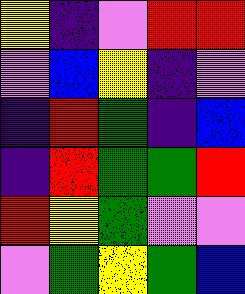[["yellow", "indigo", "violet", "red", "red"], ["violet", "blue", "yellow", "indigo", "violet"], ["indigo", "red", "green", "indigo", "blue"], ["indigo", "red", "green", "green", "red"], ["red", "yellow", "green", "violet", "violet"], ["violet", "green", "yellow", "green", "blue"]]